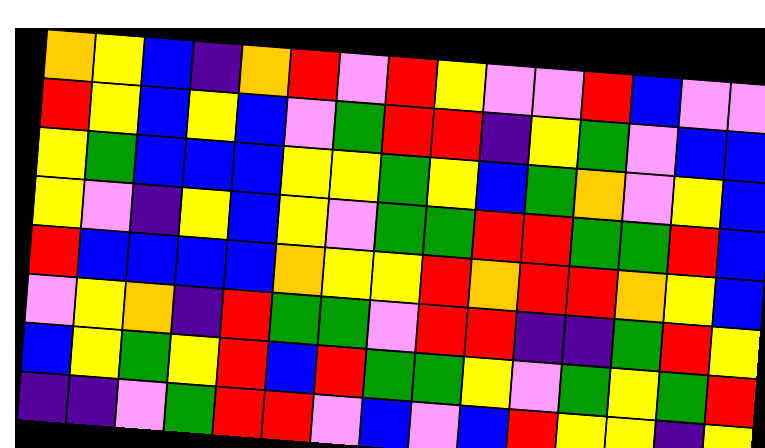[["orange", "yellow", "blue", "indigo", "orange", "red", "violet", "red", "yellow", "violet", "violet", "red", "blue", "violet", "violet"], ["red", "yellow", "blue", "yellow", "blue", "violet", "green", "red", "red", "indigo", "yellow", "green", "violet", "blue", "blue"], ["yellow", "green", "blue", "blue", "blue", "yellow", "yellow", "green", "yellow", "blue", "green", "orange", "violet", "yellow", "blue"], ["yellow", "violet", "indigo", "yellow", "blue", "yellow", "violet", "green", "green", "red", "red", "green", "green", "red", "blue"], ["red", "blue", "blue", "blue", "blue", "orange", "yellow", "yellow", "red", "orange", "red", "red", "orange", "yellow", "blue"], ["violet", "yellow", "orange", "indigo", "red", "green", "green", "violet", "red", "red", "indigo", "indigo", "green", "red", "yellow"], ["blue", "yellow", "green", "yellow", "red", "blue", "red", "green", "green", "yellow", "violet", "green", "yellow", "green", "red"], ["indigo", "indigo", "violet", "green", "red", "red", "violet", "blue", "violet", "blue", "red", "yellow", "yellow", "indigo", "yellow"]]